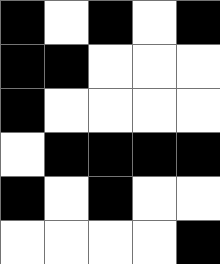[["black", "white", "black", "white", "black"], ["black", "black", "white", "white", "white"], ["black", "white", "white", "white", "white"], ["white", "black", "black", "black", "black"], ["black", "white", "black", "white", "white"], ["white", "white", "white", "white", "black"]]